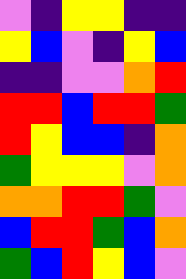[["violet", "indigo", "yellow", "yellow", "indigo", "indigo"], ["yellow", "blue", "violet", "indigo", "yellow", "blue"], ["indigo", "indigo", "violet", "violet", "orange", "red"], ["red", "red", "blue", "red", "red", "green"], ["red", "yellow", "blue", "blue", "indigo", "orange"], ["green", "yellow", "yellow", "yellow", "violet", "orange"], ["orange", "orange", "red", "red", "green", "violet"], ["blue", "red", "red", "green", "blue", "orange"], ["green", "blue", "red", "yellow", "blue", "violet"]]